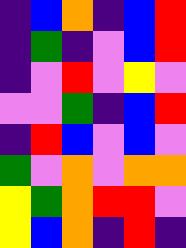[["indigo", "blue", "orange", "indigo", "blue", "red"], ["indigo", "green", "indigo", "violet", "blue", "red"], ["indigo", "violet", "red", "violet", "yellow", "violet"], ["violet", "violet", "green", "indigo", "blue", "red"], ["indigo", "red", "blue", "violet", "blue", "violet"], ["green", "violet", "orange", "violet", "orange", "orange"], ["yellow", "green", "orange", "red", "red", "violet"], ["yellow", "blue", "orange", "indigo", "red", "indigo"]]